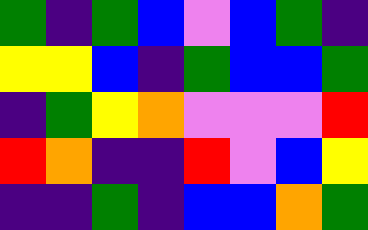[["green", "indigo", "green", "blue", "violet", "blue", "green", "indigo"], ["yellow", "yellow", "blue", "indigo", "green", "blue", "blue", "green"], ["indigo", "green", "yellow", "orange", "violet", "violet", "violet", "red"], ["red", "orange", "indigo", "indigo", "red", "violet", "blue", "yellow"], ["indigo", "indigo", "green", "indigo", "blue", "blue", "orange", "green"]]